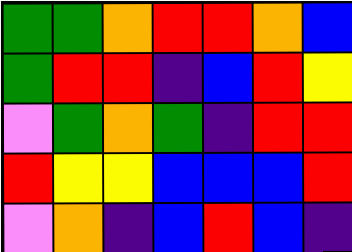[["green", "green", "orange", "red", "red", "orange", "blue"], ["green", "red", "red", "indigo", "blue", "red", "yellow"], ["violet", "green", "orange", "green", "indigo", "red", "red"], ["red", "yellow", "yellow", "blue", "blue", "blue", "red"], ["violet", "orange", "indigo", "blue", "red", "blue", "indigo"]]